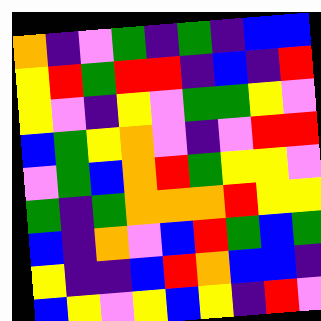[["orange", "indigo", "violet", "green", "indigo", "green", "indigo", "blue", "blue"], ["yellow", "red", "green", "red", "red", "indigo", "blue", "indigo", "red"], ["yellow", "violet", "indigo", "yellow", "violet", "green", "green", "yellow", "violet"], ["blue", "green", "yellow", "orange", "violet", "indigo", "violet", "red", "red"], ["violet", "green", "blue", "orange", "red", "green", "yellow", "yellow", "violet"], ["green", "indigo", "green", "orange", "orange", "orange", "red", "yellow", "yellow"], ["blue", "indigo", "orange", "violet", "blue", "red", "green", "blue", "green"], ["yellow", "indigo", "indigo", "blue", "red", "orange", "blue", "blue", "indigo"], ["blue", "yellow", "violet", "yellow", "blue", "yellow", "indigo", "red", "violet"]]